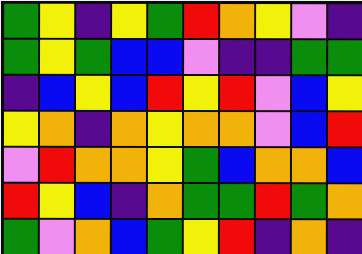[["green", "yellow", "indigo", "yellow", "green", "red", "orange", "yellow", "violet", "indigo"], ["green", "yellow", "green", "blue", "blue", "violet", "indigo", "indigo", "green", "green"], ["indigo", "blue", "yellow", "blue", "red", "yellow", "red", "violet", "blue", "yellow"], ["yellow", "orange", "indigo", "orange", "yellow", "orange", "orange", "violet", "blue", "red"], ["violet", "red", "orange", "orange", "yellow", "green", "blue", "orange", "orange", "blue"], ["red", "yellow", "blue", "indigo", "orange", "green", "green", "red", "green", "orange"], ["green", "violet", "orange", "blue", "green", "yellow", "red", "indigo", "orange", "indigo"]]